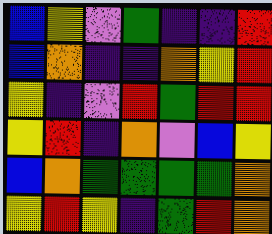[["blue", "yellow", "violet", "green", "indigo", "indigo", "red"], ["blue", "orange", "indigo", "indigo", "orange", "yellow", "red"], ["yellow", "indigo", "violet", "red", "green", "red", "red"], ["yellow", "red", "indigo", "orange", "violet", "blue", "yellow"], ["blue", "orange", "green", "green", "green", "green", "orange"], ["yellow", "red", "yellow", "indigo", "green", "red", "orange"]]